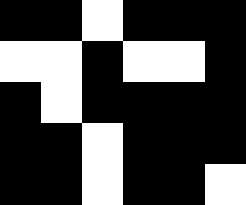[["black", "black", "white", "black", "black", "black"], ["white", "white", "black", "white", "white", "black"], ["black", "white", "black", "black", "black", "black"], ["black", "black", "white", "black", "black", "black"], ["black", "black", "white", "black", "black", "white"]]